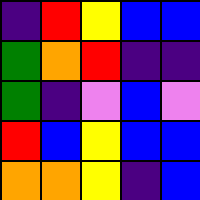[["indigo", "red", "yellow", "blue", "blue"], ["green", "orange", "red", "indigo", "indigo"], ["green", "indigo", "violet", "blue", "violet"], ["red", "blue", "yellow", "blue", "blue"], ["orange", "orange", "yellow", "indigo", "blue"]]